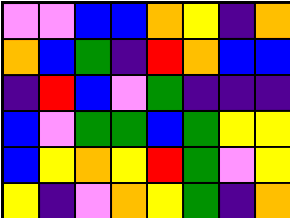[["violet", "violet", "blue", "blue", "orange", "yellow", "indigo", "orange"], ["orange", "blue", "green", "indigo", "red", "orange", "blue", "blue"], ["indigo", "red", "blue", "violet", "green", "indigo", "indigo", "indigo"], ["blue", "violet", "green", "green", "blue", "green", "yellow", "yellow"], ["blue", "yellow", "orange", "yellow", "red", "green", "violet", "yellow"], ["yellow", "indigo", "violet", "orange", "yellow", "green", "indigo", "orange"]]